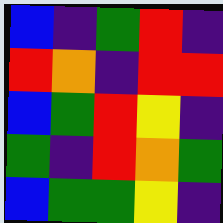[["blue", "indigo", "green", "red", "indigo"], ["red", "orange", "indigo", "red", "red"], ["blue", "green", "red", "yellow", "indigo"], ["green", "indigo", "red", "orange", "green"], ["blue", "green", "green", "yellow", "indigo"]]